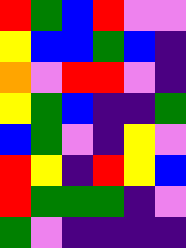[["red", "green", "blue", "red", "violet", "violet"], ["yellow", "blue", "blue", "green", "blue", "indigo"], ["orange", "violet", "red", "red", "violet", "indigo"], ["yellow", "green", "blue", "indigo", "indigo", "green"], ["blue", "green", "violet", "indigo", "yellow", "violet"], ["red", "yellow", "indigo", "red", "yellow", "blue"], ["red", "green", "green", "green", "indigo", "violet"], ["green", "violet", "indigo", "indigo", "indigo", "indigo"]]